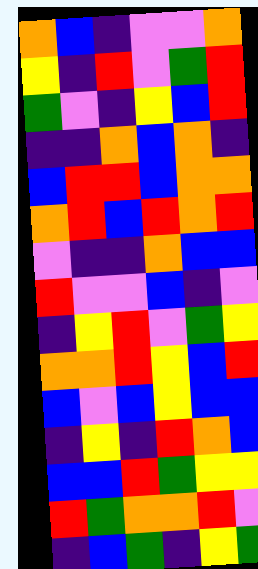[["orange", "blue", "indigo", "violet", "violet", "orange"], ["yellow", "indigo", "red", "violet", "green", "red"], ["green", "violet", "indigo", "yellow", "blue", "red"], ["indigo", "indigo", "orange", "blue", "orange", "indigo"], ["blue", "red", "red", "blue", "orange", "orange"], ["orange", "red", "blue", "red", "orange", "red"], ["violet", "indigo", "indigo", "orange", "blue", "blue"], ["red", "violet", "violet", "blue", "indigo", "violet"], ["indigo", "yellow", "red", "violet", "green", "yellow"], ["orange", "orange", "red", "yellow", "blue", "red"], ["blue", "violet", "blue", "yellow", "blue", "blue"], ["indigo", "yellow", "indigo", "red", "orange", "blue"], ["blue", "blue", "red", "green", "yellow", "yellow"], ["red", "green", "orange", "orange", "red", "violet"], ["indigo", "blue", "green", "indigo", "yellow", "green"]]